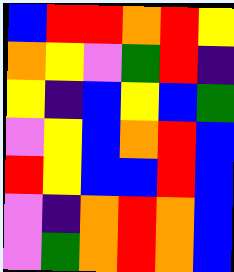[["blue", "red", "red", "orange", "red", "yellow"], ["orange", "yellow", "violet", "green", "red", "indigo"], ["yellow", "indigo", "blue", "yellow", "blue", "green"], ["violet", "yellow", "blue", "orange", "red", "blue"], ["red", "yellow", "blue", "blue", "red", "blue"], ["violet", "indigo", "orange", "red", "orange", "blue"], ["violet", "green", "orange", "red", "orange", "blue"]]